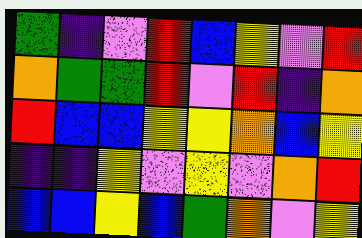[["green", "indigo", "violet", "red", "blue", "yellow", "violet", "red"], ["orange", "green", "green", "red", "violet", "red", "indigo", "orange"], ["red", "blue", "blue", "yellow", "yellow", "orange", "blue", "yellow"], ["indigo", "indigo", "yellow", "violet", "yellow", "violet", "orange", "red"], ["blue", "blue", "yellow", "blue", "green", "orange", "violet", "yellow"]]